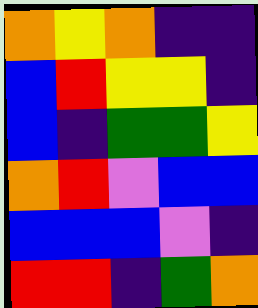[["orange", "yellow", "orange", "indigo", "indigo"], ["blue", "red", "yellow", "yellow", "indigo"], ["blue", "indigo", "green", "green", "yellow"], ["orange", "red", "violet", "blue", "blue"], ["blue", "blue", "blue", "violet", "indigo"], ["red", "red", "indigo", "green", "orange"]]